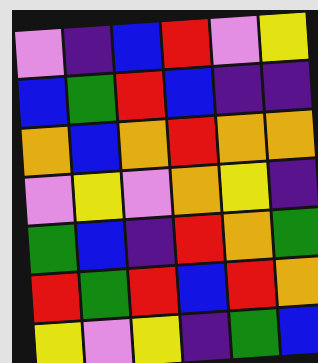[["violet", "indigo", "blue", "red", "violet", "yellow"], ["blue", "green", "red", "blue", "indigo", "indigo"], ["orange", "blue", "orange", "red", "orange", "orange"], ["violet", "yellow", "violet", "orange", "yellow", "indigo"], ["green", "blue", "indigo", "red", "orange", "green"], ["red", "green", "red", "blue", "red", "orange"], ["yellow", "violet", "yellow", "indigo", "green", "blue"]]